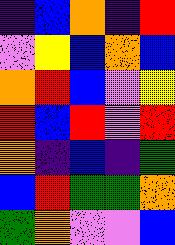[["indigo", "blue", "orange", "indigo", "red"], ["violet", "yellow", "blue", "orange", "blue"], ["orange", "red", "blue", "violet", "yellow"], ["red", "blue", "red", "violet", "red"], ["orange", "indigo", "blue", "indigo", "green"], ["blue", "red", "green", "green", "orange"], ["green", "orange", "violet", "violet", "blue"]]